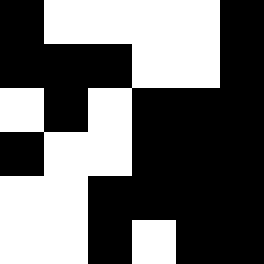[["black", "white", "white", "white", "white", "black"], ["black", "black", "black", "white", "white", "black"], ["white", "black", "white", "black", "black", "black"], ["black", "white", "white", "black", "black", "black"], ["white", "white", "black", "black", "black", "black"], ["white", "white", "black", "white", "black", "black"]]